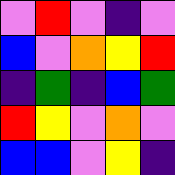[["violet", "red", "violet", "indigo", "violet"], ["blue", "violet", "orange", "yellow", "red"], ["indigo", "green", "indigo", "blue", "green"], ["red", "yellow", "violet", "orange", "violet"], ["blue", "blue", "violet", "yellow", "indigo"]]